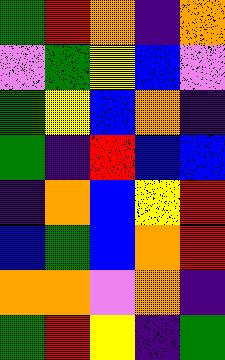[["green", "red", "orange", "indigo", "orange"], ["violet", "green", "yellow", "blue", "violet"], ["green", "yellow", "blue", "orange", "indigo"], ["green", "indigo", "red", "blue", "blue"], ["indigo", "orange", "blue", "yellow", "red"], ["blue", "green", "blue", "orange", "red"], ["orange", "orange", "violet", "orange", "indigo"], ["green", "red", "yellow", "indigo", "green"]]